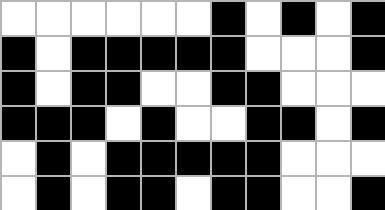[["white", "white", "white", "white", "white", "white", "black", "white", "black", "white", "black"], ["black", "white", "black", "black", "black", "black", "black", "white", "white", "white", "black"], ["black", "white", "black", "black", "white", "white", "black", "black", "white", "white", "white"], ["black", "black", "black", "white", "black", "white", "white", "black", "black", "white", "black"], ["white", "black", "white", "black", "black", "black", "black", "black", "white", "white", "white"], ["white", "black", "white", "black", "black", "white", "black", "black", "white", "white", "black"]]